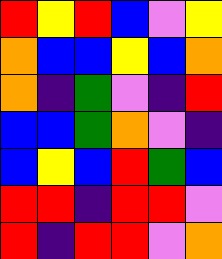[["red", "yellow", "red", "blue", "violet", "yellow"], ["orange", "blue", "blue", "yellow", "blue", "orange"], ["orange", "indigo", "green", "violet", "indigo", "red"], ["blue", "blue", "green", "orange", "violet", "indigo"], ["blue", "yellow", "blue", "red", "green", "blue"], ["red", "red", "indigo", "red", "red", "violet"], ["red", "indigo", "red", "red", "violet", "orange"]]